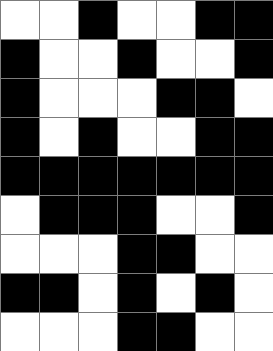[["white", "white", "black", "white", "white", "black", "black"], ["black", "white", "white", "black", "white", "white", "black"], ["black", "white", "white", "white", "black", "black", "white"], ["black", "white", "black", "white", "white", "black", "black"], ["black", "black", "black", "black", "black", "black", "black"], ["white", "black", "black", "black", "white", "white", "black"], ["white", "white", "white", "black", "black", "white", "white"], ["black", "black", "white", "black", "white", "black", "white"], ["white", "white", "white", "black", "black", "white", "white"]]